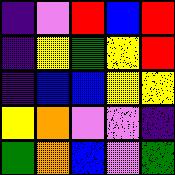[["indigo", "violet", "red", "blue", "red"], ["indigo", "yellow", "green", "yellow", "red"], ["indigo", "blue", "blue", "yellow", "yellow"], ["yellow", "orange", "violet", "violet", "indigo"], ["green", "orange", "blue", "violet", "green"]]